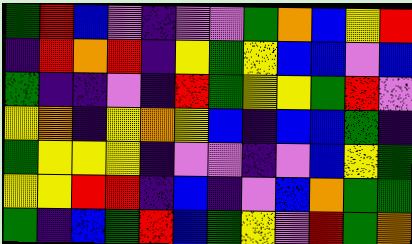[["green", "red", "blue", "violet", "indigo", "violet", "violet", "green", "orange", "blue", "yellow", "red"], ["indigo", "red", "orange", "red", "indigo", "yellow", "green", "yellow", "blue", "blue", "violet", "blue"], ["green", "indigo", "indigo", "violet", "indigo", "red", "green", "yellow", "yellow", "green", "red", "violet"], ["yellow", "orange", "indigo", "yellow", "orange", "yellow", "blue", "indigo", "blue", "blue", "green", "indigo"], ["green", "yellow", "yellow", "yellow", "indigo", "violet", "violet", "indigo", "violet", "blue", "yellow", "green"], ["yellow", "yellow", "red", "red", "indigo", "blue", "indigo", "violet", "blue", "orange", "green", "green"], ["green", "indigo", "blue", "green", "red", "blue", "green", "yellow", "violet", "red", "green", "orange"]]